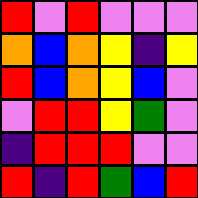[["red", "violet", "red", "violet", "violet", "violet"], ["orange", "blue", "orange", "yellow", "indigo", "yellow"], ["red", "blue", "orange", "yellow", "blue", "violet"], ["violet", "red", "red", "yellow", "green", "violet"], ["indigo", "red", "red", "red", "violet", "violet"], ["red", "indigo", "red", "green", "blue", "red"]]